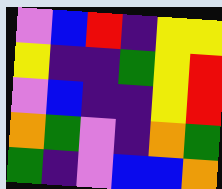[["violet", "blue", "red", "indigo", "yellow", "yellow"], ["yellow", "indigo", "indigo", "green", "yellow", "red"], ["violet", "blue", "indigo", "indigo", "yellow", "red"], ["orange", "green", "violet", "indigo", "orange", "green"], ["green", "indigo", "violet", "blue", "blue", "orange"]]